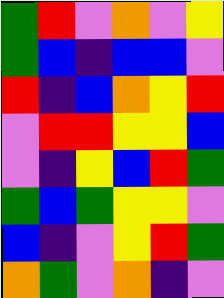[["green", "red", "violet", "orange", "violet", "yellow"], ["green", "blue", "indigo", "blue", "blue", "violet"], ["red", "indigo", "blue", "orange", "yellow", "red"], ["violet", "red", "red", "yellow", "yellow", "blue"], ["violet", "indigo", "yellow", "blue", "red", "green"], ["green", "blue", "green", "yellow", "yellow", "violet"], ["blue", "indigo", "violet", "yellow", "red", "green"], ["orange", "green", "violet", "orange", "indigo", "violet"]]